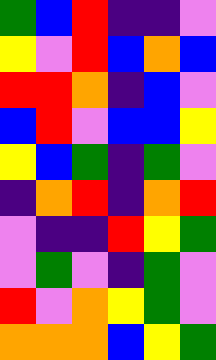[["green", "blue", "red", "indigo", "indigo", "violet"], ["yellow", "violet", "red", "blue", "orange", "blue"], ["red", "red", "orange", "indigo", "blue", "violet"], ["blue", "red", "violet", "blue", "blue", "yellow"], ["yellow", "blue", "green", "indigo", "green", "violet"], ["indigo", "orange", "red", "indigo", "orange", "red"], ["violet", "indigo", "indigo", "red", "yellow", "green"], ["violet", "green", "violet", "indigo", "green", "violet"], ["red", "violet", "orange", "yellow", "green", "violet"], ["orange", "orange", "orange", "blue", "yellow", "green"]]